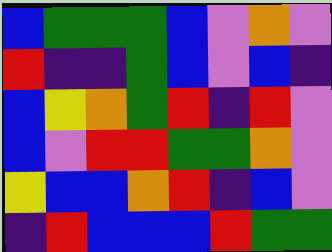[["blue", "green", "green", "green", "blue", "violet", "orange", "violet"], ["red", "indigo", "indigo", "green", "blue", "violet", "blue", "indigo"], ["blue", "yellow", "orange", "green", "red", "indigo", "red", "violet"], ["blue", "violet", "red", "red", "green", "green", "orange", "violet"], ["yellow", "blue", "blue", "orange", "red", "indigo", "blue", "violet"], ["indigo", "red", "blue", "blue", "blue", "red", "green", "green"]]